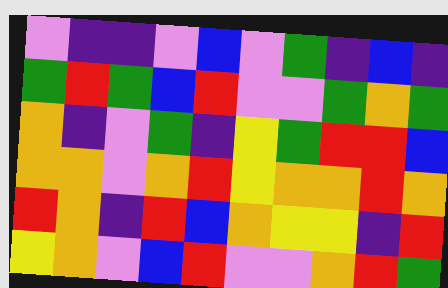[["violet", "indigo", "indigo", "violet", "blue", "violet", "green", "indigo", "blue", "indigo"], ["green", "red", "green", "blue", "red", "violet", "violet", "green", "orange", "green"], ["orange", "indigo", "violet", "green", "indigo", "yellow", "green", "red", "red", "blue"], ["orange", "orange", "violet", "orange", "red", "yellow", "orange", "orange", "red", "orange"], ["red", "orange", "indigo", "red", "blue", "orange", "yellow", "yellow", "indigo", "red"], ["yellow", "orange", "violet", "blue", "red", "violet", "violet", "orange", "red", "green"]]